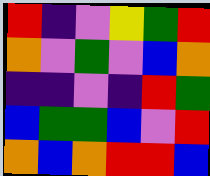[["red", "indigo", "violet", "yellow", "green", "red"], ["orange", "violet", "green", "violet", "blue", "orange"], ["indigo", "indigo", "violet", "indigo", "red", "green"], ["blue", "green", "green", "blue", "violet", "red"], ["orange", "blue", "orange", "red", "red", "blue"]]